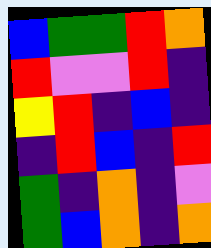[["blue", "green", "green", "red", "orange"], ["red", "violet", "violet", "red", "indigo"], ["yellow", "red", "indigo", "blue", "indigo"], ["indigo", "red", "blue", "indigo", "red"], ["green", "indigo", "orange", "indigo", "violet"], ["green", "blue", "orange", "indigo", "orange"]]